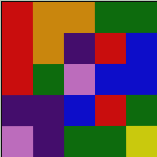[["red", "orange", "orange", "green", "green"], ["red", "orange", "indigo", "red", "blue"], ["red", "green", "violet", "blue", "blue"], ["indigo", "indigo", "blue", "red", "green"], ["violet", "indigo", "green", "green", "yellow"]]